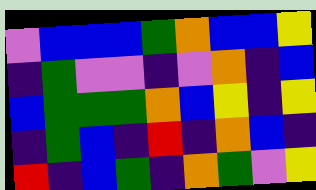[["violet", "blue", "blue", "blue", "green", "orange", "blue", "blue", "yellow"], ["indigo", "green", "violet", "violet", "indigo", "violet", "orange", "indigo", "blue"], ["blue", "green", "green", "green", "orange", "blue", "yellow", "indigo", "yellow"], ["indigo", "green", "blue", "indigo", "red", "indigo", "orange", "blue", "indigo"], ["red", "indigo", "blue", "green", "indigo", "orange", "green", "violet", "yellow"]]